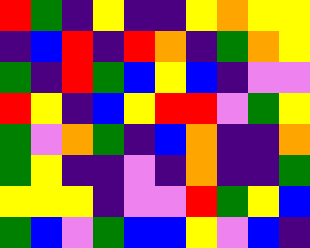[["red", "green", "indigo", "yellow", "indigo", "indigo", "yellow", "orange", "yellow", "yellow"], ["indigo", "blue", "red", "indigo", "red", "orange", "indigo", "green", "orange", "yellow"], ["green", "indigo", "red", "green", "blue", "yellow", "blue", "indigo", "violet", "violet"], ["red", "yellow", "indigo", "blue", "yellow", "red", "red", "violet", "green", "yellow"], ["green", "violet", "orange", "green", "indigo", "blue", "orange", "indigo", "indigo", "orange"], ["green", "yellow", "indigo", "indigo", "violet", "indigo", "orange", "indigo", "indigo", "green"], ["yellow", "yellow", "yellow", "indigo", "violet", "violet", "red", "green", "yellow", "blue"], ["green", "blue", "violet", "green", "blue", "blue", "yellow", "violet", "blue", "indigo"]]